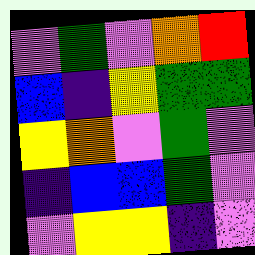[["violet", "green", "violet", "orange", "red"], ["blue", "indigo", "yellow", "green", "green"], ["yellow", "orange", "violet", "green", "violet"], ["indigo", "blue", "blue", "green", "violet"], ["violet", "yellow", "yellow", "indigo", "violet"]]